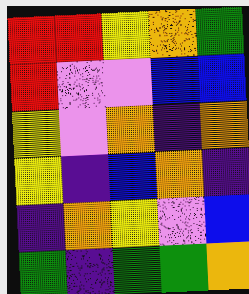[["red", "red", "yellow", "orange", "green"], ["red", "violet", "violet", "blue", "blue"], ["yellow", "violet", "orange", "indigo", "orange"], ["yellow", "indigo", "blue", "orange", "indigo"], ["indigo", "orange", "yellow", "violet", "blue"], ["green", "indigo", "green", "green", "orange"]]